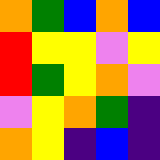[["orange", "green", "blue", "orange", "blue"], ["red", "yellow", "yellow", "violet", "yellow"], ["red", "green", "yellow", "orange", "violet"], ["violet", "yellow", "orange", "green", "indigo"], ["orange", "yellow", "indigo", "blue", "indigo"]]